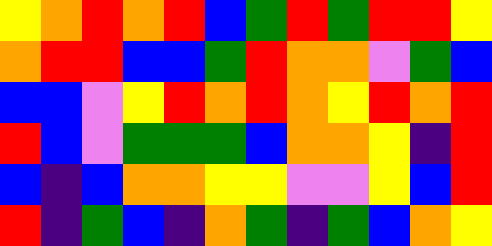[["yellow", "orange", "red", "orange", "red", "blue", "green", "red", "green", "red", "red", "yellow"], ["orange", "red", "red", "blue", "blue", "green", "red", "orange", "orange", "violet", "green", "blue"], ["blue", "blue", "violet", "yellow", "red", "orange", "red", "orange", "yellow", "red", "orange", "red"], ["red", "blue", "violet", "green", "green", "green", "blue", "orange", "orange", "yellow", "indigo", "red"], ["blue", "indigo", "blue", "orange", "orange", "yellow", "yellow", "violet", "violet", "yellow", "blue", "red"], ["red", "indigo", "green", "blue", "indigo", "orange", "green", "indigo", "green", "blue", "orange", "yellow"]]